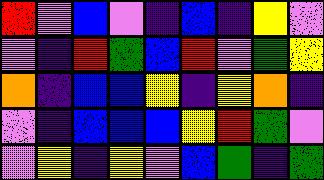[["red", "violet", "blue", "violet", "indigo", "blue", "indigo", "yellow", "violet"], ["violet", "indigo", "red", "green", "blue", "red", "violet", "green", "yellow"], ["orange", "indigo", "blue", "blue", "yellow", "indigo", "yellow", "orange", "indigo"], ["violet", "indigo", "blue", "blue", "blue", "yellow", "red", "green", "violet"], ["violet", "yellow", "indigo", "yellow", "violet", "blue", "green", "indigo", "green"]]